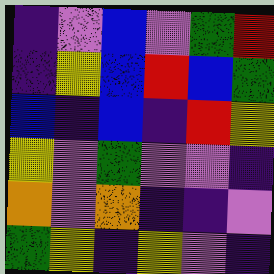[["indigo", "violet", "blue", "violet", "green", "red"], ["indigo", "yellow", "blue", "red", "blue", "green"], ["blue", "indigo", "blue", "indigo", "red", "yellow"], ["yellow", "violet", "green", "violet", "violet", "indigo"], ["orange", "violet", "orange", "indigo", "indigo", "violet"], ["green", "yellow", "indigo", "yellow", "violet", "indigo"]]